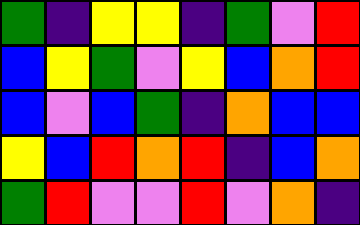[["green", "indigo", "yellow", "yellow", "indigo", "green", "violet", "red"], ["blue", "yellow", "green", "violet", "yellow", "blue", "orange", "red"], ["blue", "violet", "blue", "green", "indigo", "orange", "blue", "blue"], ["yellow", "blue", "red", "orange", "red", "indigo", "blue", "orange"], ["green", "red", "violet", "violet", "red", "violet", "orange", "indigo"]]